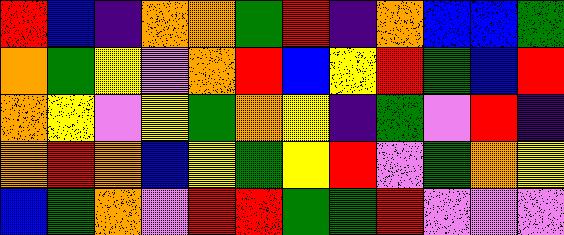[["red", "blue", "indigo", "orange", "orange", "green", "red", "indigo", "orange", "blue", "blue", "green"], ["orange", "green", "yellow", "violet", "orange", "red", "blue", "yellow", "red", "green", "blue", "red"], ["orange", "yellow", "violet", "yellow", "green", "orange", "yellow", "indigo", "green", "violet", "red", "indigo"], ["orange", "red", "orange", "blue", "yellow", "green", "yellow", "red", "violet", "green", "orange", "yellow"], ["blue", "green", "orange", "violet", "red", "red", "green", "green", "red", "violet", "violet", "violet"]]